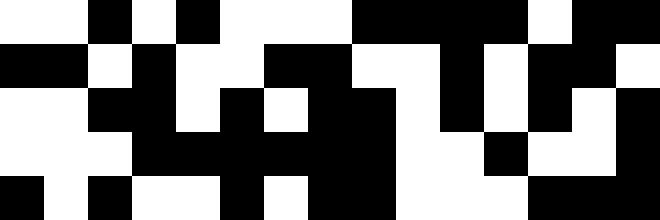[["white", "white", "black", "white", "black", "white", "white", "white", "black", "black", "black", "black", "white", "black", "black"], ["black", "black", "white", "black", "white", "white", "black", "black", "white", "white", "black", "white", "black", "black", "white"], ["white", "white", "black", "black", "white", "black", "white", "black", "black", "white", "black", "white", "black", "white", "black"], ["white", "white", "white", "black", "black", "black", "black", "black", "black", "white", "white", "black", "white", "white", "black"], ["black", "white", "black", "white", "white", "black", "white", "black", "black", "white", "white", "white", "black", "black", "black"]]